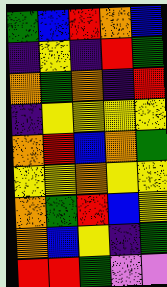[["green", "blue", "red", "orange", "blue"], ["indigo", "yellow", "indigo", "red", "green"], ["orange", "green", "orange", "indigo", "red"], ["indigo", "yellow", "yellow", "yellow", "yellow"], ["orange", "red", "blue", "orange", "green"], ["yellow", "yellow", "orange", "yellow", "yellow"], ["orange", "green", "red", "blue", "yellow"], ["orange", "blue", "yellow", "indigo", "green"], ["red", "red", "green", "violet", "violet"]]